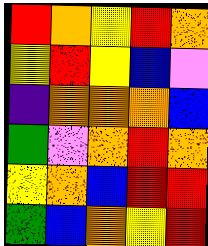[["red", "orange", "yellow", "red", "orange"], ["yellow", "red", "yellow", "blue", "violet"], ["indigo", "orange", "orange", "orange", "blue"], ["green", "violet", "orange", "red", "orange"], ["yellow", "orange", "blue", "red", "red"], ["green", "blue", "orange", "yellow", "red"]]